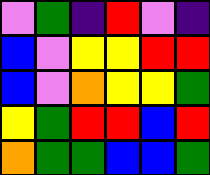[["violet", "green", "indigo", "red", "violet", "indigo"], ["blue", "violet", "yellow", "yellow", "red", "red"], ["blue", "violet", "orange", "yellow", "yellow", "green"], ["yellow", "green", "red", "red", "blue", "red"], ["orange", "green", "green", "blue", "blue", "green"]]